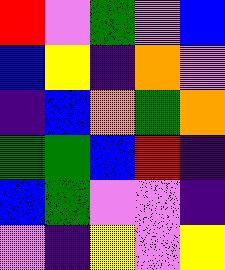[["red", "violet", "green", "violet", "blue"], ["blue", "yellow", "indigo", "orange", "violet"], ["indigo", "blue", "orange", "green", "orange"], ["green", "green", "blue", "red", "indigo"], ["blue", "green", "violet", "violet", "indigo"], ["violet", "indigo", "yellow", "violet", "yellow"]]